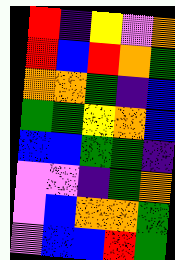[["red", "indigo", "yellow", "violet", "orange"], ["red", "blue", "red", "orange", "green"], ["orange", "orange", "green", "indigo", "blue"], ["green", "green", "yellow", "orange", "blue"], ["blue", "blue", "green", "green", "indigo"], ["violet", "violet", "indigo", "green", "orange"], ["violet", "blue", "orange", "orange", "green"], ["violet", "blue", "blue", "red", "green"]]